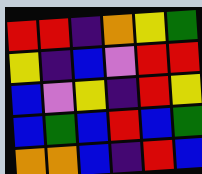[["red", "red", "indigo", "orange", "yellow", "green"], ["yellow", "indigo", "blue", "violet", "red", "red"], ["blue", "violet", "yellow", "indigo", "red", "yellow"], ["blue", "green", "blue", "red", "blue", "green"], ["orange", "orange", "blue", "indigo", "red", "blue"]]